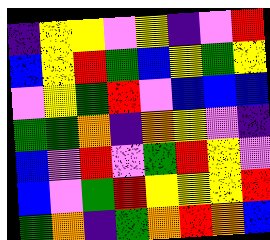[["indigo", "yellow", "yellow", "violet", "yellow", "indigo", "violet", "red"], ["blue", "yellow", "red", "green", "blue", "yellow", "green", "yellow"], ["violet", "yellow", "green", "red", "violet", "blue", "blue", "blue"], ["green", "green", "orange", "indigo", "orange", "yellow", "violet", "indigo"], ["blue", "violet", "red", "violet", "green", "red", "yellow", "violet"], ["blue", "violet", "green", "red", "yellow", "yellow", "yellow", "red"], ["green", "orange", "indigo", "green", "orange", "red", "orange", "blue"]]